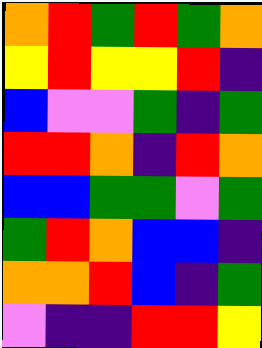[["orange", "red", "green", "red", "green", "orange"], ["yellow", "red", "yellow", "yellow", "red", "indigo"], ["blue", "violet", "violet", "green", "indigo", "green"], ["red", "red", "orange", "indigo", "red", "orange"], ["blue", "blue", "green", "green", "violet", "green"], ["green", "red", "orange", "blue", "blue", "indigo"], ["orange", "orange", "red", "blue", "indigo", "green"], ["violet", "indigo", "indigo", "red", "red", "yellow"]]